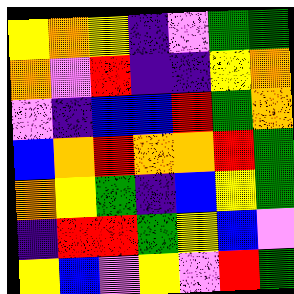[["yellow", "orange", "yellow", "indigo", "violet", "green", "green"], ["orange", "violet", "red", "indigo", "indigo", "yellow", "orange"], ["violet", "indigo", "blue", "blue", "red", "green", "orange"], ["blue", "orange", "red", "orange", "orange", "red", "green"], ["orange", "yellow", "green", "indigo", "blue", "yellow", "green"], ["indigo", "red", "red", "green", "yellow", "blue", "violet"], ["yellow", "blue", "violet", "yellow", "violet", "red", "green"]]